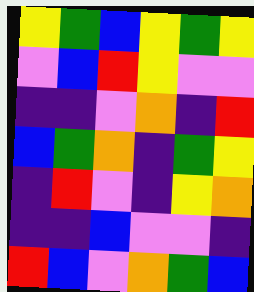[["yellow", "green", "blue", "yellow", "green", "yellow"], ["violet", "blue", "red", "yellow", "violet", "violet"], ["indigo", "indigo", "violet", "orange", "indigo", "red"], ["blue", "green", "orange", "indigo", "green", "yellow"], ["indigo", "red", "violet", "indigo", "yellow", "orange"], ["indigo", "indigo", "blue", "violet", "violet", "indigo"], ["red", "blue", "violet", "orange", "green", "blue"]]